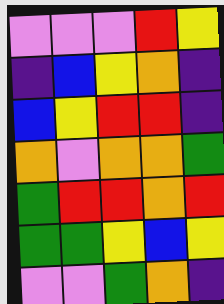[["violet", "violet", "violet", "red", "yellow"], ["indigo", "blue", "yellow", "orange", "indigo"], ["blue", "yellow", "red", "red", "indigo"], ["orange", "violet", "orange", "orange", "green"], ["green", "red", "red", "orange", "red"], ["green", "green", "yellow", "blue", "yellow"], ["violet", "violet", "green", "orange", "indigo"]]